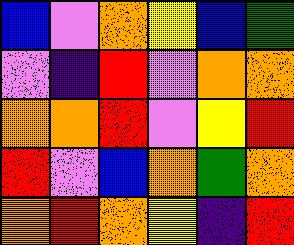[["blue", "violet", "orange", "yellow", "blue", "green"], ["violet", "indigo", "red", "violet", "orange", "orange"], ["orange", "orange", "red", "violet", "yellow", "red"], ["red", "violet", "blue", "orange", "green", "orange"], ["orange", "red", "orange", "yellow", "indigo", "red"]]